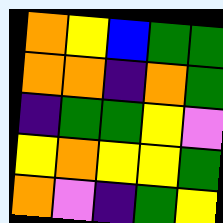[["orange", "yellow", "blue", "green", "green"], ["orange", "orange", "indigo", "orange", "green"], ["indigo", "green", "green", "yellow", "violet"], ["yellow", "orange", "yellow", "yellow", "green"], ["orange", "violet", "indigo", "green", "yellow"]]